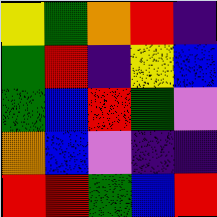[["yellow", "green", "orange", "red", "indigo"], ["green", "red", "indigo", "yellow", "blue"], ["green", "blue", "red", "green", "violet"], ["orange", "blue", "violet", "indigo", "indigo"], ["red", "red", "green", "blue", "red"]]